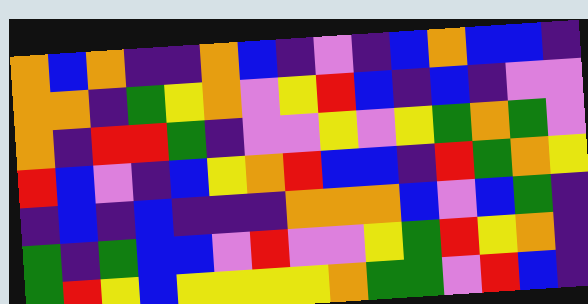[["orange", "blue", "orange", "indigo", "indigo", "orange", "blue", "indigo", "violet", "indigo", "blue", "orange", "blue", "blue", "indigo"], ["orange", "orange", "indigo", "green", "yellow", "orange", "violet", "yellow", "red", "blue", "indigo", "blue", "indigo", "violet", "violet"], ["orange", "indigo", "red", "red", "green", "indigo", "violet", "violet", "yellow", "violet", "yellow", "green", "orange", "green", "violet"], ["red", "blue", "violet", "indigo", "blue", "yellow", "orange", "red", "blue", "blue", "indigo", "red", "green", "orange", "yellow"], ["indigo", "blue", "indigo", "blue", "indigo", "indigo", "indigo", "orange", "orange", "orange", "blue", "violet", "blue", "green", "indigo"], ["green", "indigo", "green", "blue", "blue", "violet", "red", "violet", "violet", "yellow", "green", "red", "yellow", "orange", "indigo"], ["green", "red", "yellow", "blue", "yellow", "yellow", "yellow", "yellow", "orange", "green", "green", "violet", "red", "blue", "indigo"]]